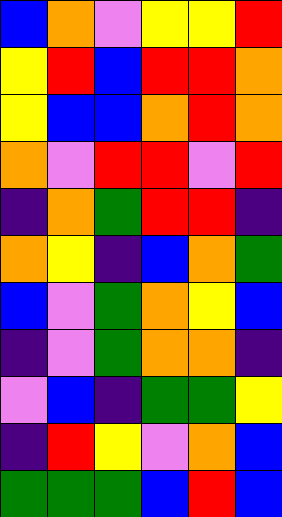[["blue", "orange", "violet", "yellow", "yellow", "red"], ["yellow", "red", "blue", "red", "red", "orange"], ["yellow", "blue", "blue", "orange", "red", "orange"], ["orange", "violet", "red", "red", "violet", "red"], ["indigo", "orange", "green", "red", "red", "indigo"], ["orange", "yellow", "indigo", "blue", "orange", "green"], ["blue", "violet", "green", "orange", "yellow", "blue"], ["indigo", "violet", "green", "orange", "orange", "indigo"], ["violet", "blue", "indigo", "green", "green", "yellow"], ["indigo", "red", "yellow", "violet", "orange", "blue"], ["green", "green", "green", "blue", "red", "blue"]]